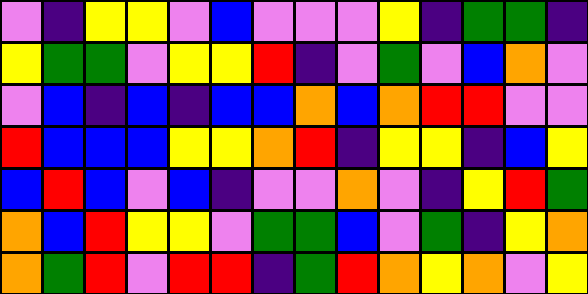[["violet", "indigo", "yellow", "yellow", "violet", "blue", "violet", "violet", "violet", "yellow", "indigo", "green", "green", "indigo"], ["yellow", "green", "green", "violet", "yellow", "yellow", "red", "indigo", "violet", "green", "violet", "blue", "orange", "violet"], ["violet", "blue", "indigo", "blue", "indigo", "blue", "blue", "orange", "blue", "orange", "red", "red", "violet", "violet"], ["red", "blue", "blue", "blue", "yellow", "yellow", "orange", "red", "indigo", "yellow", "yellow", "indigo", "blue", "yellow"], ["blue", "red", "blue", "violet", "blue", "indigo", "violet", "violet", "orange", "violet", "indigo", "yellow", "red", "green"], ["orange", "blue", "red", "yellow", "yellow", "violet", "green", "green", "blue", "violet", "green", "indigo", "yellow", "orange"], ["orange", "green", "red", "violet", "red", "red", "indigo", "green", "red", "orange", "yellow", "orange", "violet", "yellow"]]